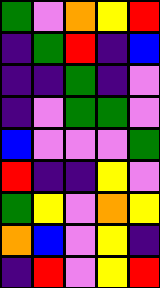[["green", "violet", "orange", "yellow", "red"], ["indigo", "green", "red", "indigo", "blue"], ["indigo", "indigo", "green", "indigo", "violet"], ["indigo", "violet", "green", "green", "violet"], ["blue", "violet", "violet", "violet", "green"], ["red", "indigo", "indigo", "yellow", "violet"], ["green", "yellow", "violet", "orange", "yellow"], ["orange", "blue", "violet", "yellow", "indigo"], ["indigo", "red", "violet", "yellow", "red"]]